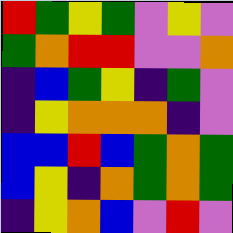[["red", "green", "yellow", "green", "violet", "yellow", "violet"], ["green", "orange", "red", "red", "violet", "violet", "orange"], ["indigo", "blue", "green", "yellow", "indigo", "green", "violet"], ["indigo", "yellow", "orange", "orange", "orange", "indigo", "violet"], ["blue", "blue", "red", "blue", "green", "orange", "green"], ["blue", "yellow", "indigo", "orange", "green", "orange", "green"], ["indigo", "yellow", "orange", "blue", "violet", "red", "violet"]]